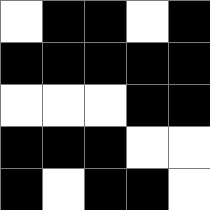[["white", "black", "black", "white", "black"], ["black", "black", "black", "black", "black"], ["white", "white", "white", "black", "black"], ["black", "black", "black", "white", "white"], ["black", "white", "black", "black", "white"]]